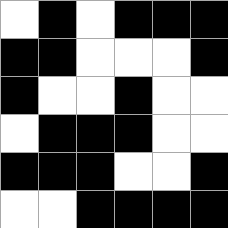[["white", "black", "white", "black", "black", "black"], ["black", "black", "white", "white", "white", "black"], ["black", "white", "white", "black", "white", "white"], ["white", "black", "black", "black", "white", "white"], ["black", "black", "black", "white", "white", "black"], ["white", "white", "black", "black", "black", "black"]]